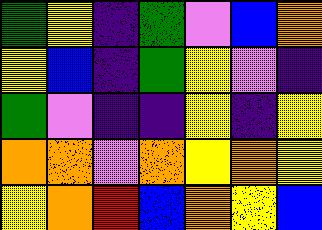[["green", "yellow", "indigo", "green", "violet", "blue", "orange"], ["yellow", "blue", "indigo", "green", "yellow", "violet", "indigo"], ["green", "violet", "indigo", "indigo", "yellow", "indigo", "yellow"], ["orange", "orange", "violet", "orange", "yellow", "orange", "yellow"], ["yellow", "orange", "red", "blue", "orange", "yellow", "blue"]]